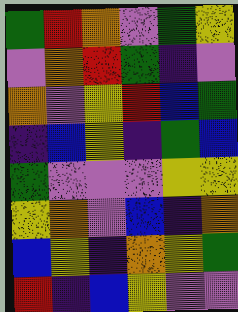[["green", "red", "orange", "violet", "green", "yellow"], ["violet", "orange", "red", "green", "indigo", "violet"], ["orange", "violet", "yellow", "red", "blue", "green"], ["indigo", "blue", "yellow", "indigo", "green", "blue"], ["green", "violet", "violet", "violet", "yellow", "yellow"], ["yellow", "orange", "violet", "blue", "indigo", "orange"], ["blue", "yellow", "indigo", "orange", "yellow", "green"], ["red", "indigo", "blue", "yellow", "violet", "violet"]]